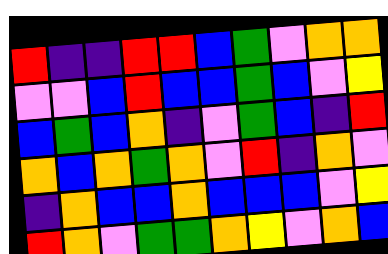[["red", "indigo", "indigo", "red", "red", "blue", "green", "violet", "orange", "orange"], ["violet", "violet", "blue", "red", "blue", "blue", "green", "blue", "violet", "yellow"], ["blue", "green", "blue", "orange", "indigo", "violet", "green", "blue", "indigo", "red"], ["orange", "blue", "orange", "green", "orange", "violet", "red", "indigo", "orange", "violet"], ["indigo", "orange", "blue", "blue", "orange", "blue", "blue", "blue", "violet", "yellow"], ["red", "orange", "violet", "green", "green", "orange", "yellow", "violet", "orange", "blue"]]